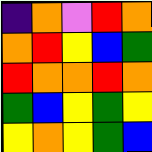[["indigo", "orange", "violet", "red", "orange"], ["orange", "red", "yellow", "blue", "green"], ["red", "orange", "orange", "red", "orange"], ["green", "blue", "yellow", "green", "yellow"], ["yellow", "orange", "yellow", "green", "blue"]]